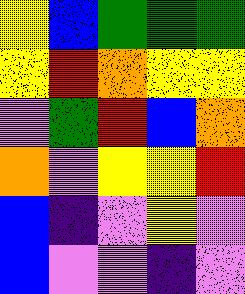[["yellow", "blue", "green", "green", "green"], ["yellow", "red", "orange", "yellow", "yellow"], ["violet", "green", "red", "blue", "orange"], ["orange", "violet", "yellow", "yellow", "red"], ["blue", "indigo", "violet", "yellow", "violet"], ["blue", "violet", "violet", "indigo", "violet"]]